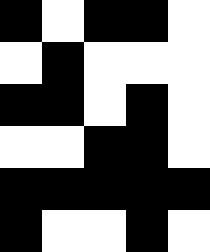[["black", "white", "black", "black", "white"], ["white", "black", "white", "white", "white"], ["black", "black", "white", "black", "white"], ["white", "white", "black", "black", "white"], ["black", "black", "black", "black", "black"], ["black", "white", "white", "black", "white"]]